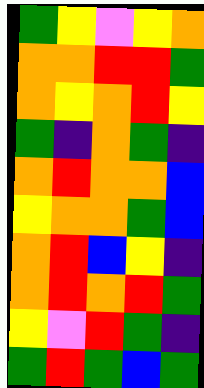[["green", "yellow", "violet", "yellow", "orange"], ["orange", "orange", "red", "red", "green"], ["orange", "yellow", "orange", "red", "yellow"], ["green", "indigo", "orange", "green", "indigo"], ["orange", "red", "orange", "orange", "blue"], ["yellow", "orange", "orange", "green", "blue"], ["orange", "red", "blue", "yellow", "indigo"], ["orange", "red", "orange", "red", "green"], ["yellow", "violet", "red", "green", "indigo"], ["green", "red", "green", "blue", "green"]]